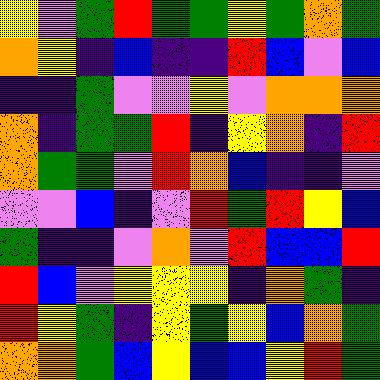[["yellow", "violet", "green", "red", "green", "green", "yellow", "green", "orange", "green"], ["orange", "yellow", "indigo", "blue", "indigo", "indigo", "red", "blue", "violet", "blue"], ["indigo", "indigo", "green", "violet", "violet", "yellow", "violet", "orange", "orange", "orange"], ["orange", "indigo", "green", "green", "red", "indigo", "yellow", "orange", "indigo", "red"], ["orange", "green", "green", "violet", "red", "orange", "blue", "indigo", "indigo", "violet"], ["violet", "violet", "blue", "indigo", "violet", "red", "green", "red", "yellow", "blue"], ["green", "indigo", "indigo", "violet", "orange", "violet", "red", "blue", "blue", "red"], ["red", "blue", "violet", "yellow", "yellow", "yellow", "indigo", "orange", "green", "indigo"], ["red", "yellow", "green", "indigo", "yellow", "green", "yellow", "blue", "orange", "green"], ["orange", "orange", "green", "blue", "yellow", "blue", "blue", "yellow", "red", "green"]]